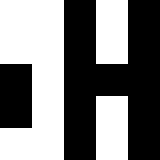[["white", "white", "black", "white", "black"], ["white", "white", "black", "white", "black"], ["black", "white", "black", "black", "black"], ["black", "white", "black", "white", "black"], ["white", "white", "black", "white", "black"]]